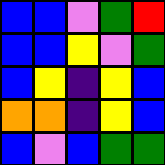[["blue", "blue", "violet", "green", "red"], ["blue", "blue", "yellow", "violet", "green"], ["blue", "yellow", "indigo", "yellow", "blue"], ["orange", "orange", "indigo", "yellow", "blue"], ["blue", "violet", "blue", "green", "green"]]